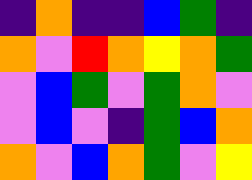[["indigo", "orange", "indigo", "indigo", "blue", "green", "indigo"], ["orange", "violet", "red", "orange", "yellow", "orange", "green"], ["violet", "blue", "green", "violet", "green", "orange", "violet"], ["violet", "blue", "violet", "indigo", "green", "blue", "orange"], ["orange", "violet", "blue", "orange", "green", "violet", "yellow"]]